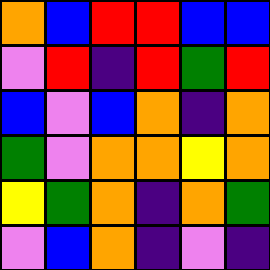[["orange", "blue", "red", "red", "blue", "blue"], ["violet", "red", "indigo", "red", "green", "red"], ["blue", "violet", "blue", "orange", "indigo", "orange"], ["green", "violet", "orange", "orange", "yellow", "orange"], ["yellow", "green", "orange", "indigo", "orange", "green"], ["violet", "blue", "orange", "indigo", "violet", "indigo"]]